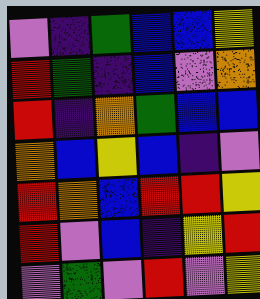[["violet", "indigo", "green", "blue", "blue", "yellow"], ["red", "green", "indigo", "blue", "violet", "orange"], ["red", "indigo", "orange", "green", "blue", "blue"], ["orange", "blue", "yellow", "blue", "indigo", "violet"], ["red", "orange", "blue", "red", "red", "yellow"], ["red", "violet", "blue", "indigo", "yellow", "red"], ["violet", "green", "violet", "red", "violet", "yellow"]]